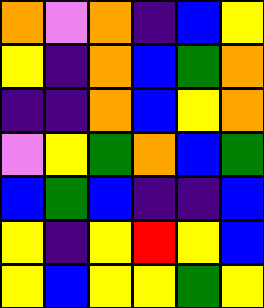[["orange", "violet", "orange", "indigo", "blue", "yellow"], ["yellow", "indigo", "orange", "blue", "green", "orange"], ["indigo", "indigo", "orange", "blue", "yellow", "orange"], ["violet", "yellow", "green", "orange", "blue", "green"], ["blue", "green", "blue", "indigo", "indigo", "blue"], ["yellow", "indigo", "yellow", "red", "yellow", "blue"], ["yellow", "blue", "yellow", "yellow", "green", "yellow"]]